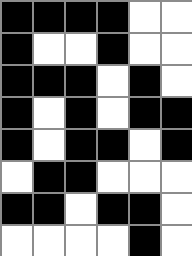[["black", "black", "black", "black", "white", "white"], ["black", "white", "white", "black", "white", "white"], ["black", "black", "black", "white", "black", "white"], ["black", "white", "black", "white", "black", "black"], ["black", "white", "black", "black", "white", "black"], ["white", "black", "black", "white", "white", "white"], ["black", "black", "white", "black", "black", "white"], ["white", "white", "white", "white", "black", "white"]]